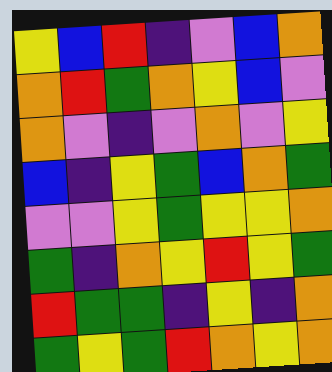[["yellow", "blue", "red", "indigo", "violet", "blue", "orange"], ["orange", "red", "green", "orange", "yellow", "blue", "violet"], ["orange", "violet", "indigo", "violet", "orange", "violet", "yellow"], ["blue", "indigo", "yellow", "green", "blue", "orange", "green"], ["violet", "violet", "yellow", "green", "yellow", "yellow", "orange"], ["green", "indigo", "orange", "yellow", "red", "yellow", "green"], ["red", "green", "green", "indigo", "yellow", "indigo", "orange"], ["green", "yellow", "green", "red", "orange", "yellow", "orange"]]